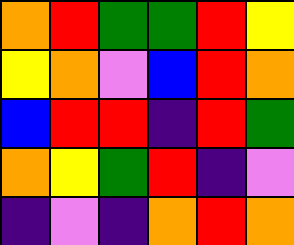[["orange", "red", "green", "green", "red", "yellow"], ["yellow", "orange", "violet", "blue", "red", "orange"], ["blue", "red", "red", "indigo", "red", "green"], ["orange", "yellow", "green", "red", "indigo", "violet"], ["indigo", "violet", "indigo", "orange", "red", "orange"]]